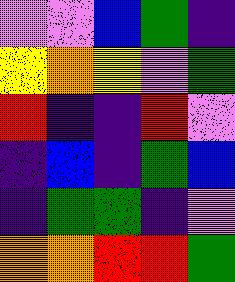[["violet", "violet", "blue", "green", "indigo"], ["yellow", "orange", "yellow", "violet", "green"], ["red", "indigo", "indigo", "red", "violet"], ["indigo", "blue", "indigo", "green", "blue"], ["indigo", "green", "green", "indigo", "violet"], ["orange", "orange", "red", "red", "green"]]